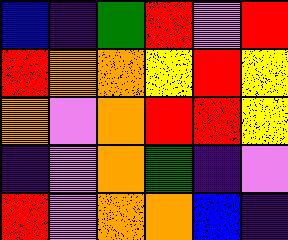[["blue", "indigo", "green", "red", "violet", "red"], ["red", "orange", "orange", "yellow", "red", "yellow"], ["orange", "violet", "orange", "red", "red", "yellow"], ["indigo", "violet", "orange", "green", "indigo", "violet"], ["red", "violet", "orange", "orange", "blue", "indigo"]]